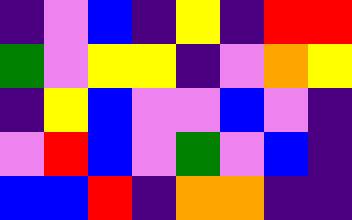[["indigo", "violet", "blue", "indigo", "yellow", "indigo", "red", "red"], ["green", "violet", "yellow", "yellow", "indigo", "violet", "orange", "yellow"], ["indigo", "yellow", "blue", "violet", "violet", "blue", "violet", "indigo"], ["violet", "red", "blue", "violet", "green", "violet", "blue", "indigo"], ["blue", "blue", "red", "indigo", "orange", "orange", "indigo", "indigo"]]